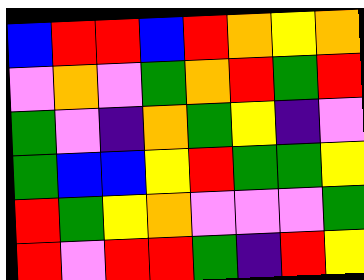[["blue", "red", "red", "blue", "red", "orange", "yellow", "orange"], ["violet", "orange", "violet", "green", "orange", "red", "green", "red"], ["green", "violet", "indigo", "orange", "green", "yellow", "indigo", "violet"], ["green", "blue", "blue", "yellow", "red", "green", "green", "yellow"], ["red", "green", "yellow", "orange", "violet", "violet", "violet", "green"], ["red", "violet", "red", "red", "green", "indigo", "red", "yellow"]]